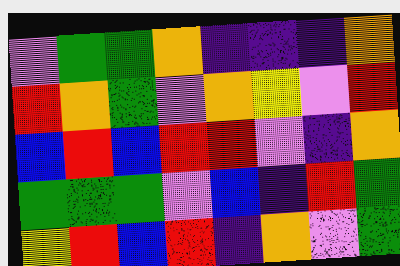[["violet", "green", "green", "orange", "indigo", "indigo", "indigo", "orange"], ["red", "orange", "green", "violet", "orange", "yellow", "violet", "red"], ["blue", "red", "blue", "red", "red", "violet", "indigo", "orange"], ["green", "green", "green", "violet", "blue", "indigo", "red", "green"], ["yellow", "red", "blue", "red", "indigo", "orange", "violet", "green"]]